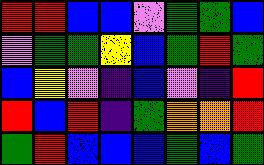[["red", "red", "blue", "blue", "violet", "green", "green", "blue"], ["violet", "green", "green", "yellow", "blue", "green", "red", "green"], ["blue", "yellow", "violet", "indigo", "blue", "violet", "indigo", "red"], ["red", "blue", "red", "indigo", "green", "orange", "orange", "red"], ["green", "red", "blue", "blue", "blue", "green", "blue", "green"]]